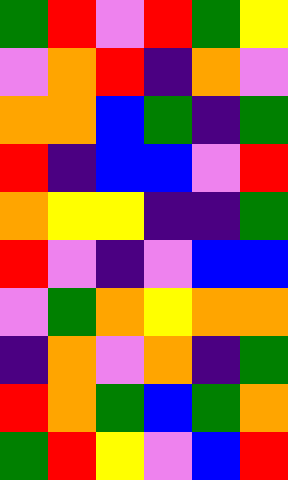[["green", "red", "violet", "red", "green", "yellow"], ["violet", "orange", "red", "indigo", "orange", "violet"], ["orange", "orange", "blue", "green", "indigo", "green"], ["red", "indigo", "blue", "blue", "violet", "red"], ["orange", "yellow", "yellow", "indigo", "indigo", "green"], ["red", "violet", "indigo", "violet", "blue", "blue"], ["violet", "green", "orange", "yellow", "orange", "orange"], ["indigo", "orange", "violet", "orange", "indigo", "green"], ["red", "orange", "green", "blue", "green", "orange"], ["green", "red", "yellow", "violet", "blue", "red"]]